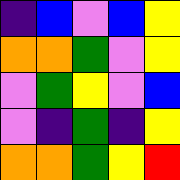[["indigo", "blue", "violet", "blue", "yellow"], ["orange", "orange", "green", "violet", "yellow"], ["violet", "green", "yellow", "violet", "blue"], ["violet", "indigo", "green", "indigo", "yellow"], ["orange", "orange", "green", "yellow", "red"]]